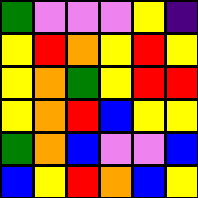[["green", "violet", "violet", "violet", "yellow", "indigo"], ["yellow", "red", "orange", "yellow", "red", "yellow"], ["yellow", "orange", "green", "yellow", "red", "red"], ["yellow", "orange", "red", "blue", "yellow", "yellow"], ["green", "orange", "blue", "violet", "violet", "blue"], ["blue", "yellow", "red", "orange", "blue", "yellow"]]